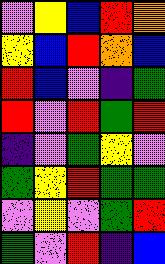[["violet", "yellow", "blue", "red", "orange"], ["yellow", "blue", "red", "orange", "blue"], ["red", "blue", "violet", "indigo", "green"], ["red", "violet", "red", "green", "red"], ["indigo", "violet", "green", "yellow", "violet"], ["green", "yellow", "red", "green", "green"], ["violet", "yellow", "violet", "green", "red"], ["green", "violet", "red", "indigo", "blue"]]